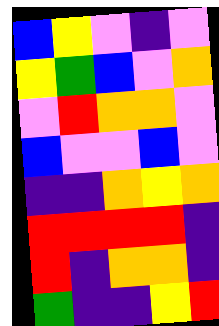[["blue", "yellow", "violet", "indigo", "violet"], ["yellow", "green", "blue", "violet", "orange"], ["violet", "red", "orange", "orange", "violet"], ["blue", "violet", "violet", "blue", "violet"], ["indigo", "indigo", "orange", "yellow", "orange"], ["red", "red", "red", "red", "indigo"], ["red", "indigo", "orange", "orange", "indigo"], ["green", "indigo", "indigo", "yellow", "red"]]